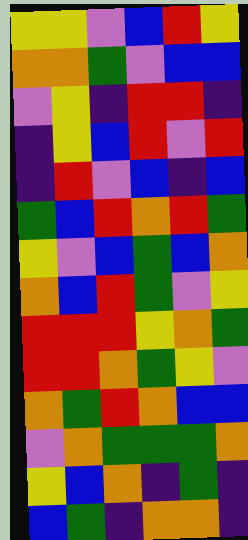[["yellow", "yellow", "violet", "blue", "red", "yellow"], ["orange", "orange", "green", "violet", "blue", "blue"], ["violet", "yellow", "indigo", "red", "red", "indigo"], ["indigo", "yellow", "blue", "red", "violet", "red"], ["indigo", "red", "violet", "blue", "indigo", "blue"], ["green", "blue", "red", "orange", "red", "green"], ["yellow", "violet", "blue", "green", "blue", "orange"], ["orange", "blue", "red", "green", "violet", "yellow"], ["red", "red", "red", "yellow", "orange", "green"], ["red", "red", "orange", "green", "yellow", "violet"], ["orange", "green", "red", "orange", "blue", "blue"], ["violet", "orange", "green", "green", "green", "orange"], ["yellow", "blue", "orange", "indigo", "green", "indigo"], ["blue", "green", "indigo", "orange", "orange", "indigo"]]